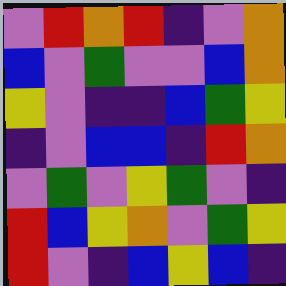[["violet", "red", "orange", "red", "indigo", "violet", "orange"], ["blue", "violet", "green", "violet", "violet", "blue", "orange"], ["yellow", "violet", "indigo", "indigo", "blue", "green", "yellow"], ["indigo", "violet", "blue", "blue", "indigo", "red", "orange"], ["violet", "green", "violet", "yellow", "green", "violet", "indigo"], ["red", "blue", "yellow", "orange", "violet", "green", "yellow"], ["red", "violet", "indigo", "blue", "yellow", "blue", "indigo"]]